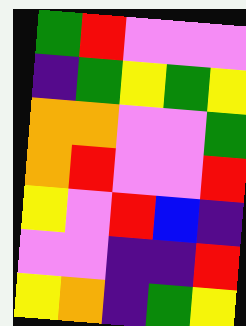[["green", "red", "violet", "violet", "violet"], ["indigo", "green", "yellow", "green", "yellow"], ["orange", "orange", "violet", "violet", "green"], ["orange", "red", "violet", "violet", "red"], ["yellow", "violet", "red", "blue", "indigo"], ["violet", "violet", "indigo", "indigo", "red"], ["yellow", "orange", "indigo", "green", "yellow"]]